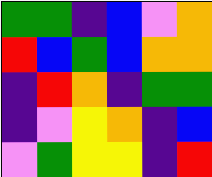[["green", "green", "indigo", "blue", "violet", "orange"], ["red", "blue", "green", "blue", "orange", "orange"], ["indigo", "red", "orange", "indigo", "green", "green"], ["indigo", "violet", "yellow", "orange", "indigo", "blue"], ["violet", "green", "yellow", "yellow", "indigo", "red"]]